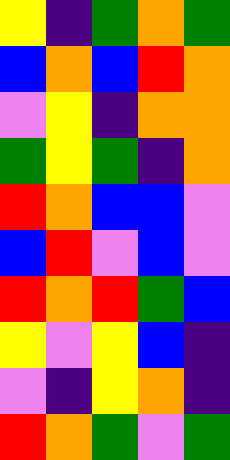[["yellow", "indigo", "green", "orange", "green"], ["blue", "orange", "blue", "red", "orange"], ["violet", "yellow", "indigo", "orange", "orange"], ["green", "yellow", "green", "indigo", "orange"], ["red", "orange", "blue", "blue", "violet"], ["blue", "red", "violet", "blue", "violet"], ["red", "orange", "red", "green", "blue"], ["yellow", "violet", "yellow", "blue", "indigo"], ["violet", "indigo", "yellow", "orange", "indigo"], ["red", "orange", "green", "violet", "green"]]